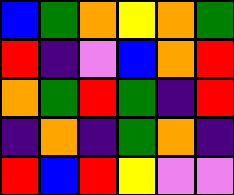[["blue", "green", "orange", "yellow", "orange", "green"], ["red", "indigo", "violet", "blue", "orange", "red"], ["orange", "green", "red", "green", "indigo", "red"], ["indigo", "orange", "indigo", "green", "orange", "indigo"], ["red", "blue", "red", "yellow", "violet", "violet"]]